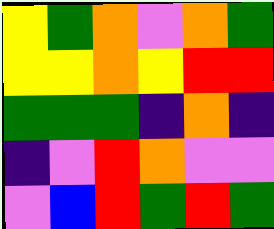[["yellow", "green", "orange", "violet", "orange", "green"], ["yellow", "yellow", "orange", "yellow", "red", "red"], ["green", "green", "green", "indigo", "orange", "indigo"], ["indigo", "violet", "red", "orange", "violet", "violet"], ["violet", "blue", "red", "green", "red", "green"]]